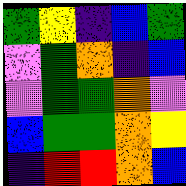[["green", "yellow", "indigo", "blue", "green"], ["violet", "green", "orange", "indigo", "blue"], ["violet", "green", "green", "orange", "violet"], ["blue", "green", "green", "orange", "yellow"], ["indigo", "red", "red", "orange", "blue"]]